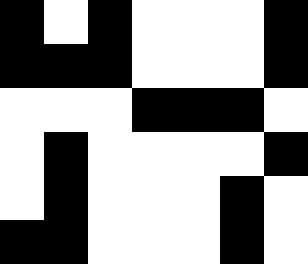[["black", "white", "black", "white", "white", "white", "black"], ["black", "black", "black", "white", "white", "white", "black"], ["white", "white", "white", "black", "black", "black", "white"], ["white", "black", "white", "white", "white", "white", "black"], ["white", "black", "white", "white", "white", "black", "white"], ["black", "black", "white", "white", "white", "black", "white"]]